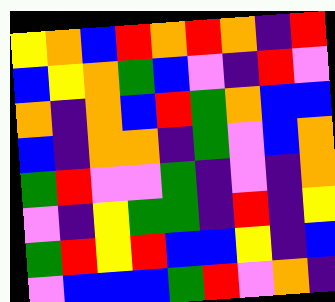[["yellow", "orange", "blue", "red", "orange", "red", "orange", "indigo", "red"], ["blue", "yellow", "orange", "green", "blue", "violet", "indigo", "red", "violet"], ["orange", "indigo", "orange", "blue", "red", "green", "orange", "blue", "blue"], ["blue", "indigo", "orange", "orange", "indigo", "green", "violet", "blue", "orange"], ["green", "red", "violet", "violet", "green", "indigo", "violet", "indigo", "orange"], ["violet", "indigo", "yellow", "green", "green", "indigo", "red", "indigo", "yellow"], ["green", "red", "yellow", "red", "blue", "blue", "yellow", "indigo", "blue"], ["violet", "blue", "blue", "blue", "green", "red", "violet", "orange", "indigo"]]